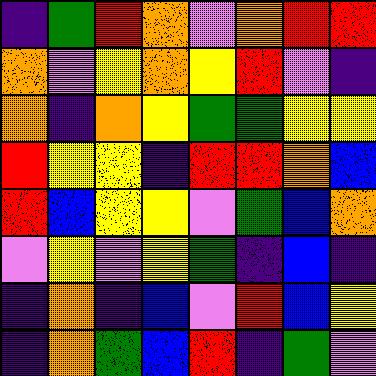[["indigo", "green", "red", "orange", "violet", "orange", "red", "red"], ["orange", "violet", "yellow", "orange", "yellow", "red", "violet", "indigo"], ["orange", "indigo", "orange", "yellow", "green", "green", "yellow", "yellow"], ["red", "yellow", "yellow", "indigo", "red", "red", "orange", "blue"], ["red", "blue", "yellow", "yellow", "violet", "green", "blue", "orange"], ["violet", "yellow", "violet", "yellow", "green", "indigo", "blue", "indigo"], ["indigo", "orange", "indigo", "blue", "violet", "red", "blue", "yellow"], ["indigo", "orange", "green", "blue", "red", "indigo", "green", "violet"]]